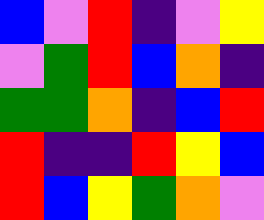[["blue", "violet", "red", "indigo", "violet", "yellow"], ["violet", "green", "red", "blue", "orange", "indigo"], ["green", "green", "orange", "indigo", "blue", "red"], ["red", "indigo", "indigo", "red", "yellow", "blue"], ["red", "blue", "yellow", "green", "orange", "violet"]]